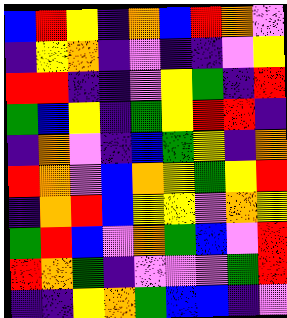[["blue", "red", "yellow", "indigo", "orange", "blue", "red", "orange", "violet"], ["indigo", "yellow", "orange", "indigo", "violet", "indigo", "indigo", "violet", "yellow"], ["red", "red", "indigo", "indigo", "violet", "yellow", "green", "indigo", "red"], ["green", "blue", "yellow", "indigo", "green", "yellow", "red", "red", "indigo"], ["indigo", "orange", "violet", "indigo", "blue", "green", "yellow", "indigo", "orange"], ["red", "orange", "violet", "blue", "orange", "yellow", "green", "yellow", "red"], ["indigo", "orange", "red", "blue", "yellow", "yellow", "violet", "orange", "yellow"], ["green", "red", "blue", "violet", "orange", "green", "blue", "violet", "red"], ["red", "orange", "green", "indigo", "violet", "violet", "violet", "green", "red"], ["indigo", "indigo", "yellow", "orange", "green", "blue", "blue", "indigo", "violet"]]